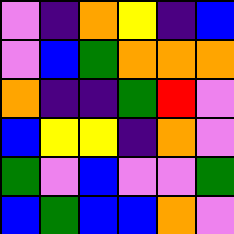[["violet", "indigo", "orange", "yellow", "indigo", "blue"], ["violet", "blue", "green", "orange", "orange", "orange"], ["orange", "indigo", "indigo", "green", "red", "violet"], ["blue", "yellow", "yellow", "indigo", "orange", "violet"], ["green", "violet", "blue", "violet", "violet", "green"], ["blue", "green", "blue", "blue", "orange", "violet"]]